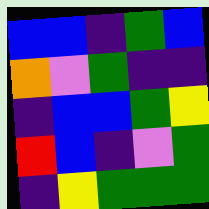[["blue", "blue", "indigo", "green", "blue"], ["orange", "violet", "green", "indigo", "indigo"], ["indigo", "blue", "blue", "green", "yellow"], ["red", "blue", "indigo", "violet", "green"], ["indigo", "yellow", "green", "green", "green"]]